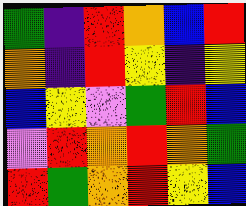[["green", "indigo", "red", "orange", "blue", "red"], ["orange", "indigo", "red", "yellow", "indigo", "yellow"], ["blue", "yellow", "violet", "green", "red", "blue"], ["violet", "red", "orange", "red", "orange", "green"], ["red", "green", "orange", "red", "yellow", "blue"]]